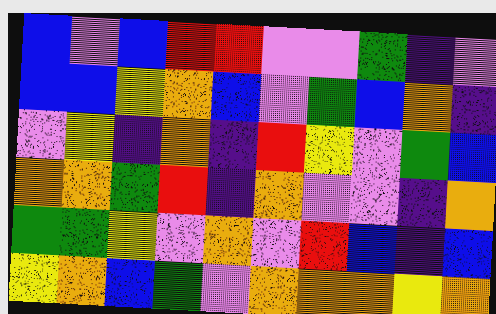[["blue", "violet", "blue", "red", "red", "violet", "violet", "green", "indigo", "violet"], ["blue", "blue", "yellow", "orange", "blue", "violet", "green", "blue", "orange", "indigo"], ["violet", "yellow", "indigo", "orange", "indigo", "red", "yellow", "violet", "green", "blue"], ["orange", "orange", "green", "red", "indigo", "orange", "violet", "violet", "indigo", "orange"], ["green", "green", "yellow", "violet", "orange", "violet", "red", "blue", "indigo", "blue"], ["yellow", "orange", "blue", "green", "violet", "orange", "orange", "orange", "yellow", "orange"]]